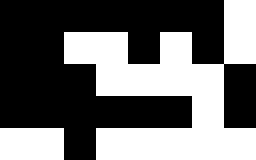[["black", "black", "black", "black", "black", "black", "black", "white"], ["black", "black", "white", "white", "black", "white", "black", "white"], ["black", "black", "black", "white", "white", "white", "white", "black"], ["black", "black", "black", "black", "black", "black", "white", "black"], ["white", "white", "black", "white", "white", "white", "white", "white"]]